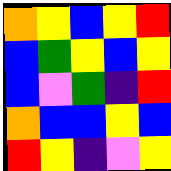[["orange", "yellow", "blue", "yellow", "red"], ["blue", "green", "yellow", "blue", "yellow"], ["blue", "violet", "green", "indigo", "red"], ["orange", "blue", "blue", "yellow", "blue"], ["red", "yellow", "indigo", "violet", "yellow"]]